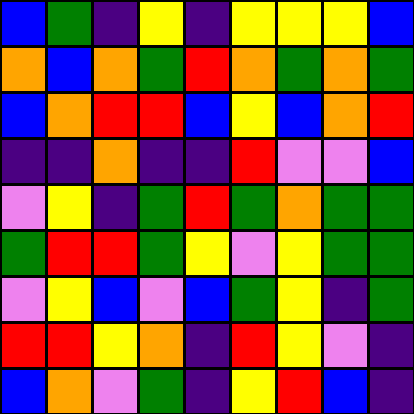[["blue", "green", "indigo", "yellow", "indigo", "yellow", "yellow", "yellow", "blue"], ["orange", "blue", "orange", "green", "red", "orange", "green", "orange", "green"], ["blue", "orange", "red", "red", "blue", "yellow", "blue", "orange", "red"], ["indigo", "indigo", "orange", "indigo", "indigo", "red", "violet", "violet", "blue"], ["violet", "yellow", "indigo", "green", "red", "green", "orange", "green", "green"], ["green", "red", "red", "green", "yellow", "violet", "yellow", "green", "green"], ["violet", "yellow", "blue", "violet", "blue", "green", "yellow", "indigo", "green"], ["red", "red", "yellow", "orange", "indigo", "red", "yellow", "violet", "indigo"], ["blue", "orange", "violet", "green", "indigo", "yellow", "red", "blue", "indigo"]]